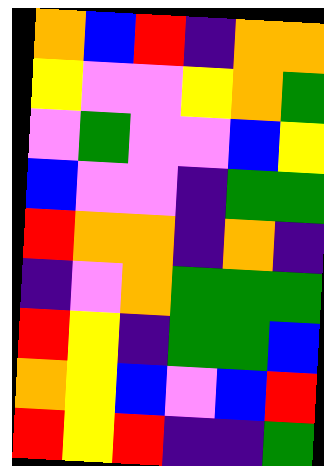[["orange", "blue", "red", "indigo", "orange", "orange"], ["yellow", "violet", "violet", "yellow", "orange", "green"], ["violet", "green", "violet", "violet", "blue", "yellow"], ["blue", "violet", "violet", "indigo", "green", "green"], ["red", "orange", "orange", "indigo", "orange", "indigo"], ["indigo", "violet", "orange", "green", "green", "green"], ["red", "yellow", "indigo", "green", "green", "blue"], ["orange", "yellow", "blue", "violet", "blue", "red"], ["red", "yellow", "red", "indigo", "indigo", "green"]]